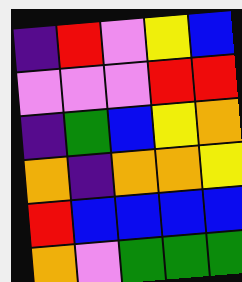[["indigo", "red", "violet", "yellow", "blue"], ["violet", "violet", "violet", "red", "red"], ["indigo", "green", "blue", "yellow", "orange"], ["orange", "indigo", "orange", "orange", "yellow"], ["red", "blue", "blue", "blue", "blue"], ["orange", "violet", "green", "green", "green"]]